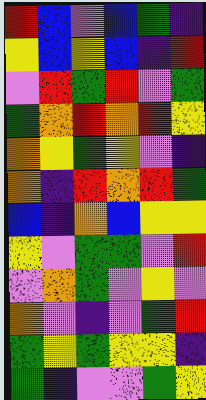[["red", "blue", "violet", "blue", "green", "indigo"], ["yellow", "blue", "yellow", "blue", "indigo", "red"], ["violet", "red", "green", "red", "violet", "green"], ["green", "orange", "red", "orange", "red", "yellow"], ["orange", "yellow", "green", "yellow", "violet", "indigo"], ["orange", "indigo", "red", "orange", "red", "green"], ["blue", "indigo", "orange", "blue", "yellow", "yellow"], ["yellow", "violet", "green", "green", "violet", "red"], ["violet", "orange", "green", "violet", "yellow", "violet"], ["orange", "violet", "indigo", "violet", "green", "red"], ["green", "yellow", "green", "yellow", "yellow", "indigo"], ["green", "indigo", "violet", "violet", "green", "yellow"]]